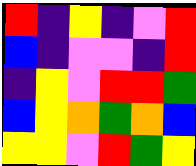[["red", "indigo", "yellow", "indigo", "violet", "red"], ["blue", "indigo", "violet", "violet", "indigo", "red"], ["indigo", "yellow", "violet", "red", "red", "green"], ["blue", "yellow", "orange", "green", "orange", "blue"], ["yellow", "yellow", "violet", "red", "green", "yellow"]]